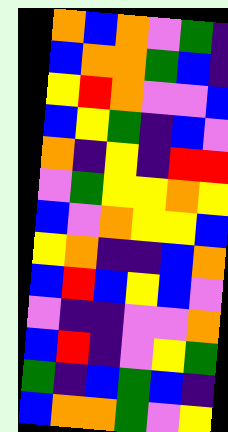[["orange", "blue", "orange", "violet", "green", "indigo"], ["blue", "orange", "orange", "green", "blue", "indigo"], ["yellow", "red", "orange", "violet", "violet", "blue"], ["blue", "yellow", "green", "indigo", "blue", "violet"], ["orange", "indigo", "yellow", "indigo", "red", "red"], ["violet", "green", "yellow", "yellow", "orange", "yellow"], ["blue", "violet", "orange", "yellow", "yellow", "blue"], ["yellow", "orange", "indigo", "indigo", "blue", "orange"], ["blue", "red", "blue", "yellow", "blue", "violet"], ["violet", "indigo", "indigo", "violet", "violet", "orange"], ["blue", "red", "indigo", "violet", "yellow", "green"], ["green", "indigo", "blue", "green", "blue", "indigo"], ["blue", "orange", "orange", "green", "violet", "yellow"]]